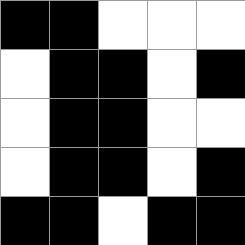[["black", "black", "white", "white", "white"], ["white", "black", "black", "white", "black"], ["white", "black", "black", "white", "white"], ["white", "black", "black", "white", "black"], ["black", "black", "white", "black", "black"]]